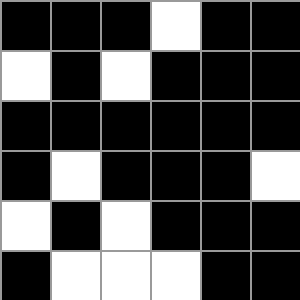[["black", "black", "black", "white", "black", "black"], ["white", "black", "white", "black", "black", "black"], ["black", "black", "black", "black", "black", "black"], ["black", "white", "black", "black", "black", "white"], ["white", "black", "white", "black", "black", "black"], ["black", "white", "white", "white", "black", "black"]]